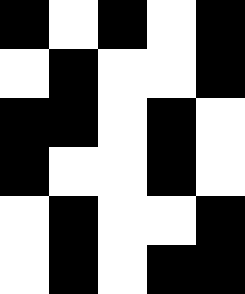[["black", "white", "black", "white", "black"], ["white", "black", "white", "white", "black"], ["black", "black", "white", "black", "white"], ["black", "white", "white", "black", "white"], ["white", "black", "white", "white", "black"], ["white", "black", "white", "black", "black"]]